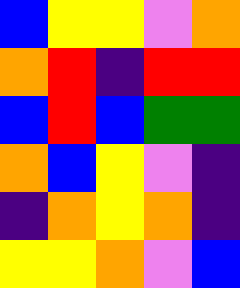[["blue", "yellow", "yellow", "violet", "orange"], ["orange", "red", "indigo", "red", "red"], ["blue", "red", "blue", "green", "green"], ["orange", "blue", "yellow", "violet", "indigo"], ["indigo", "orange", "yellow", "orange", "indigo"], ["yellow", "yellow", "orange", "violet", "blue"]]